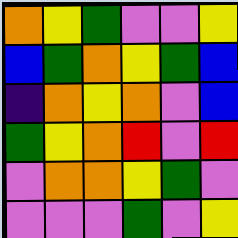[["orange", "yellow", "green", "violet", "violet", "yellow"], ["blue", "green", "orange", "yellow", "green", "blue"], ["indigo", "orange", "yellow", "orange", "violet", "blue"], ["green", "yellow", "orange", "red", "violet", "red"], ["violet", "orange", "orange", "yellow", "green", "violet"], ["violet", "violet", "violet", "green", "violet", "yellow"]]